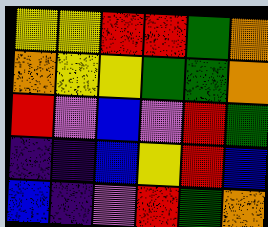[["yellow", "yellow", "red", "red", "green", "orange"], ["orange", "yellow", "yellow", "green", "green", "orange"], ["red", "violet", "blue", "violet", "red", "green"], ["indigo", "indigo", "blue", "yellow", "red", "blue"], ["blue", "indigo", "violet", "red", "green", "orange"]]